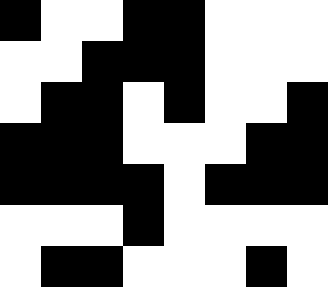[["black", "white", "white", "black", "black", "white", "white", "white"], ["white", "white", "black", "black", "black", "white", "white", "white"], ["white", "black", "black", "white", "black", "white", "white", "black"], ["black", "black", "black", "white", "white", "white", "black", "black"], ["black", "black", "black", "black", "white", "black", "black", "black"], ["white", "white", "white", "black", "white", "white", "white", "white"], ["white", "black", "black", "white", "white", "white", "black", "white"]]